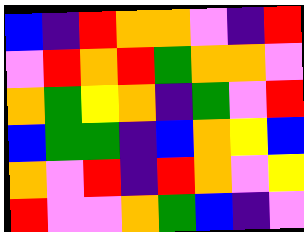[["blue", "indigo", "red", "orange", "orange", "violet", "indigo", "red"], ["violet", "red", "orange", "red", "green", "orange", "orange", "violet"], ["orange", "green", "yellow", "orange", "indigo", "green", "violet", "red"], ["blue", "green", "green", "indigo", "blue", "orange", "yellow", "blue"], ["orange", "violet", "red", "indigo", "red", "orange", "violet", "yellow"], ["red", "violet", "violet", "orange", "green", "blue", "indigo", "violet"]]